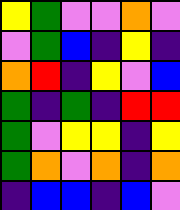[["yellow", "green", "violet", "violet", "orange", "violet"], ["violet", "green", "blue", "indigo", "yellow", "indigo"], ["orange", "red", "indigo", "yellow", "violet", "blue"], ["green", "indigo", "green", "indigo", "red", "red"], ["green", "violet", "yellow", "yellow", "indigo", "yellow"], ["green", "orange", "violet", "orange", "indigo", "orange"], ["indigo", "blue", "blue", "indigo", "blue", "violet"]]